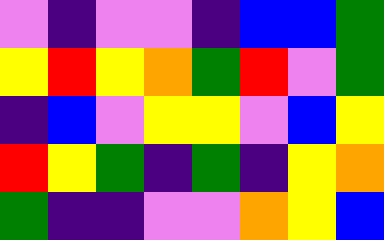[["violet", "indigo", "violet", "violet", "indigo", "blue", "blue", "green"], ["yellow", "red", "yellow", "orange", "green", "red", "violet", "green"], ["indigo", "blue", "violet", "yellow", "yellow", "violet", "blue", "yellow"], ["red", "yellow", "green", "indigo", "green", "indigo", "yellow", "orange"], ["green", "indigo", "indigo", "violet", "violet", "orange", "yellow", "blue"]]